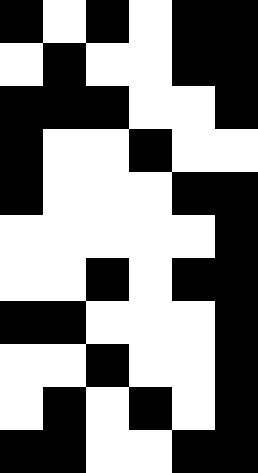[["black", "white", "black", "white", "black", "black"], ["white", "black", "white", "white", "black", "black"], ["black", "black", "black", "white", "white", "black"], ["black", "white", "white", "black", "white", "white"], ["black", "white", "white", "white", "black", "black"], ["white", "white", "white", "white", "white", "black"], ["white", "white", "black", "white", "black", "black"], ["black", "black", "white", "white", "white", "black"], ["white", "white", "black", "white", "white", "black"], ["white", "black", "white", "black", "white", "black"], ["black", "black", "white", "white", "black", "black"]]